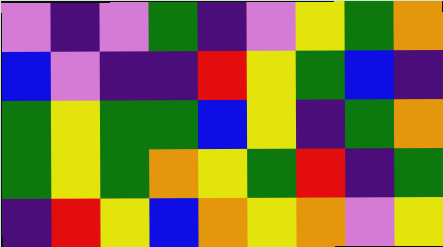[["violet", "indigo", "violet", "green", "indigo", "violet", "yellow", "green", "orange"], ["blue", "violet", "indigo", "indigo", "red", "yellow", "green", "blue", "indigo"], ["green", "yellow", "green", "green", "blue", "yellow", "indigo", "green", "orange"], ["green", "yellow", "green", "orange", "yellow", "green", "red", "indigo", "green"], ["indigo", "red", "yellow", "blue", "orange", "yellow", "orange", "violet", "yellow"]]